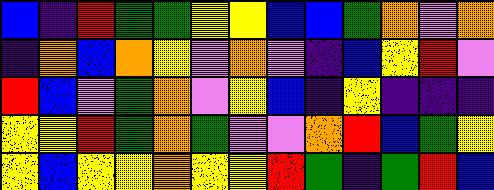[["blue", "indigo", "red", "green", "green", "yellow", "yellow", "blue", "blue", "green", "orange", "violet", "orange"], ["indigo", "orange", "blue", "orange", "yellow", "violet", "orange", "violet", "indigo", "blue", "yellow", "red", "violet"], ["red", "blue", "violet", "green", "orange", "violet", "yellow", "blue", "indigo", "yellow", "indigo", "indigo", "indigo"], ["yellow", "yellow", "red", "green", "orange", "green", "violet", "violet", "orange", "red", "blue", "green", "yellow"], ["yellow", "blue", "yellow", "yellow", "orange", "yellow", "yellow", "red", "green", "indigo", "green", "red", "blue"]]